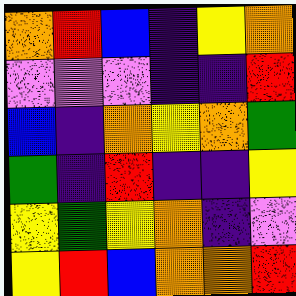[["orange", "red", "blue", "indigo", "yellow", "orange"], ["violet", "violet", "violet", "indigo", "indigo", "red"], ["blue", "indigo", "orange", "yellow", "orange", "green"], ["green", "indigo", "red", "indigo", "indigo", "yellow"], ["yellow", "green", "yellow", "orange", "indigo", "violet"], ["yellow", "red", "blue", "orange", "orange", "red"]]